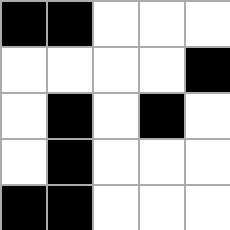[["black", "black", "white", "white", "white"], ["white", "white", "white", "white", "black"], ["white", "black", "white", "black", "white"], ["white", "black", "white", "white", "white"], ["black", "black", "white", "white", "white"]]